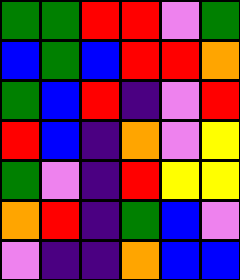[["green", "green", "red", "red", "violet", "green"], ["blue", "green", "blue", "red", "red", "orange"], ["green", "blue", "red", "indigo", "violet", "red"], ["red", "blue", "indigo", "orange", "violet", "yellow"], ["green", "violet", "indigo", "red", "yellow", "yellow"], ["orange", "red", "indigo", "green", "blue", "violet"], ["violet", "indigo", "indigo", "orange", "blue", "blue"]]